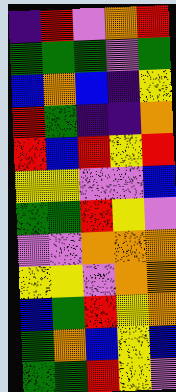[["indigo", "red", "violet", "orange", "red"], ["green", "green", "green", "violet", "green"], ["blue", "orange", "blue", "indigo", "yellow"], ["red", "green", "indigo", "indigo", "orange"], ["red", "blue", "red", "yellow", "red"], ["yellow", "yellow", "violet", "violet", "blue"], ["green", "green", "red", "yellow", "violet"], ["violet", "violet", "orange", "orange", "orange"], ["yellow", "yellow", "violet", "orange", "orange"], ["blue", "green", "red", "yellow", "orange"], ["green", "orange", "blue", "yellow", "blue"], ["green", "green", "red", "yellow", "violet"]]